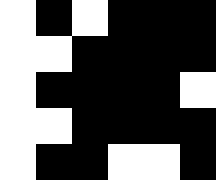[["white", "black", "white", "black", "black", "black"], ["white", "white", "black", "black", "black", "black"], ["white", "black", "black", "black", "black", "white"], ["white", "white", "black", "black", "black", "black"], ["white", "black", "black", "white", "white", "black"]]